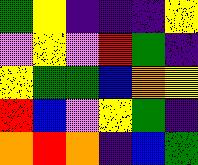[["green", "yellow", "indigo", "indigo", "indigo", "yellow"], ["violet", "yellow", "violet", "red", "green", "indigo"], ["yellow", "green", "green", "blue", "orange", "yellow"], ["red", "blue", "violet", "yellow", "green", "indigo"], ["orange", "red", "orange", "indigo", "blue", "green"]]